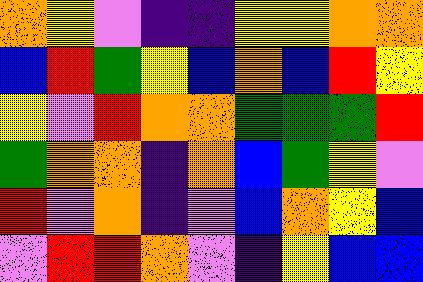[["orange", "yellow", "violet", "indigo", "indigo", "yellow", "yellow", "orange", "orange"], ["blue", "red", "green", "yellow", "blue", "orange", "blue", "red", "yellow"], ["yellow", "violet", "red", "orange", "orange", "green", "green", "green", "red"], ["green", "orange", "orange", "indigo", "orange", "blue", "green", "yellow", "violet"], ["red", "violet", "orange", "indigo", "violet", "blue", "orange", "yellow", "blue"], ["violet", "red", "red", "orange", "violet", "indigo", "yellow", "blue", "blue"]]